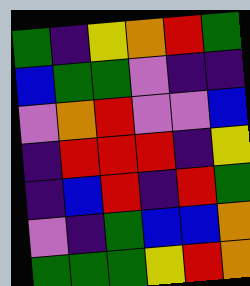[["green", "indigo", "yellow", "orange", "red", "green"], ["blue", "green", "green", "violet", "indigo", "indigo"], ["violet", "orange", "red", "violet", "violet", "blue"], ["indigo", "red", "red", "red", "indigo", "yellow"], ["indigo", "blue", "red", "indigo", "red", "green"], ["violet", "indigo", "green", "blue", "blue", "orange"], ["green", "green", "green", "yellow", "red", "orange"]]